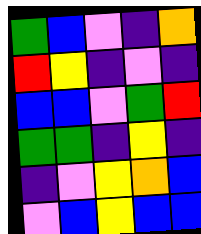[["green", "blue", "violet", "indigo", "orange"], ["red", "yellow", "indigo", "violet", "indigo"], ["blue", "blue", "violet", "green", "red"], ["green", "green", "indigo", "yellow", "indigo"], ["indigo", "violet", "yellow", "orange", "blue"], ["violet", "blue", "yellow", "blue", "blue"]]